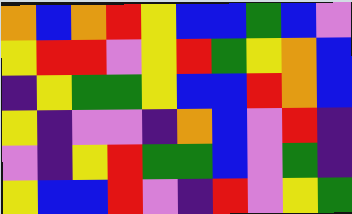[["orange", "blue", "orange", "red", "yellow", "blue", "blue", "green", "blue", "violet"], ["yellow", "red", "red", "violet", "yellow", "red", "green", "yellow", "orange", "blue"], ["indigo", "yellow", "green", "green", "yellow", "blue", "blue", "red", "orange", "blue"], ["yellow", "indigo", "violet", "violet", "indigo", "orange", "blue", "violet", "red", "indigo"], ["violet", "indigo", "yellow", "red", "green", "green", "blue", "violet", "green", "indigo"], ["yellow", "blue", "blue", "red", "violet", "indigo", "red", "violet", "yellow", "green"]]